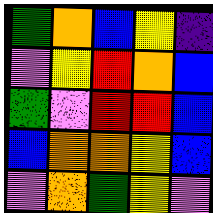[["green", "orange", "blue", "yellow", "indigo"], ["violet", "yellow", "red", "orange", "blue"], ["green", "violet", "red", "red", "blue"], ["blue", "orange", "orange", "yellow", "blue"], ["violet", "orange", "green", "yellow", "violet"]]